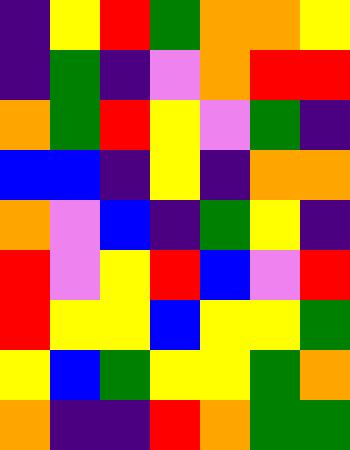[["indigo", "yellow", "red", "green", "orange", "orange", "yellow"], ["indigo", "green", "indigo", "violet", "orange", "red", "red"], ["orange", "green", "red", "yellow", "violet", "green", "indigo"], ["blue", "blue", "indigo", "yellow", "indigo", "orange", "orange"], ["orange", "violet", "blue", "indigo", "green", "yellow", "indigo"], ["red", "violet", "yellow", "red", "blue", "violet", "red"], ["red", "yellow", "yellow", "blue", "yellow", "yellow", "green"], ["yellow", "blue", "green", "yellow", "yellow", "green", "orange"], ["orange", "indigo", "indigo", "red", "orange", "green", "green"]]